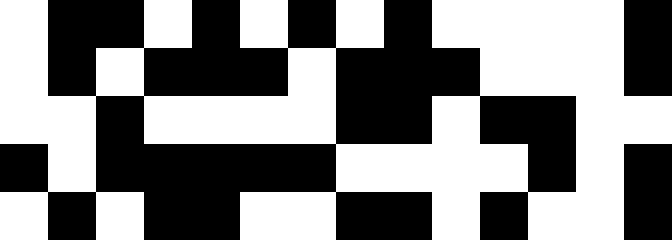[["white", "black", "black", "white", "black", "white", "black", "white", "black", "white", "white", "white", "white", "black"], ["white", "black", "white", "black", "black", "black", "white", "black", "black", "black", "white", "white", "white", "black"], ["white", "white", "black", "white", "white", "white", "white", "black", "black", "white", "black", "black", "white", "white"], ["black", "white", "black", "black", "black", "black", "black", "white", "white", "white", "white", "black", "white", "black"], ["white", "black", "white", "black", "black", "white", "white", "black", "black", "white", "black", "white", "white", "black"]]